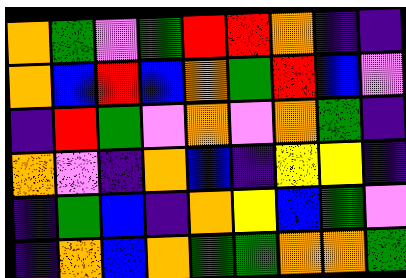[["orange", "green", "violet", "green", "red", "red", "orange", "indigo", "indigo"], ["orange", "blue", "red", "blue", "orange", "green", "red", "blue", "violet"], ["indigo", "red", "green", "violet", "orange", "violet", "orange", "green", "indigo"], ["orange", "violet", "indigo", "orange", "blue", "indigo", "yellow", "yellow", "indigo"], ["indigo", "green", "blue", "indigo", "orange", "yellow", "blue", "green", "violet"], ["indigo", "orange", "blue", "orange", "green", "green", "orange", "orange", "green"]]